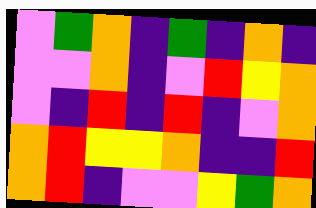[["violet", "green", "orange", "indigo", "green", "indigo", "orange", "indigo"], ["violet", "violet", "orange", "indigo", "violet", "red", "yellow", "orange"], ["violet", "indigo", "red", "indigo", "red", "indigo", "violet", "orange"], ["orange", "red", "yellow", "yellow", "orange", "indigo", "indigo", "red"], ["orange", "red", "indigo", "violet", "violet", "yellow", "green", "orange"]]